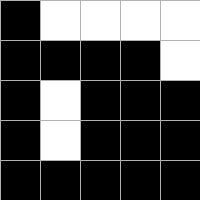[["black", "white", "white", "white", "white"], ["black", "black", "black", "black", "white"], ["black", "white", "black", "black", "black"], ["black", "white", "black", "black", "black"], ["black", "black", "black", "black", "black"]]